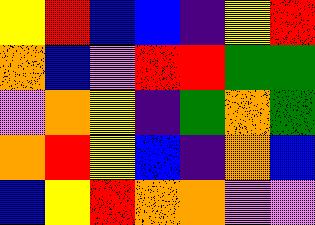[["yellow", "red", "blue", "blue", "indigo", "yellow", "red"], ["orange", "blue", "violet", "red", "red", "green", "green"], ["violet", "orange", "yellow", "indigo", "green", "orange", "green"], ["orange", "red", "yellow", "blue", "indigo", "orange", "blue"], ["blue", "yellow", "red", "orange", "orange", "violet", "violet"]]